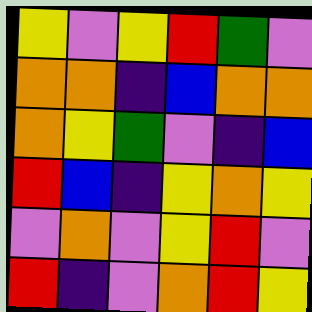[["yellow", "violet", "yellow", "red", "green", "violet"], ["orange", "orange", "indigo", "blue", "orange", "orange"], ["orange", "yellow", "green", "violet", "indigo", "blue"], ["red", "blue", "indigo", "yellow", "orange", "yellow"], ["violet", "orange", "violet", "yellow", "red", "violet"], ["red", "indigo", "violet", "orange", "red", "yellow"]]